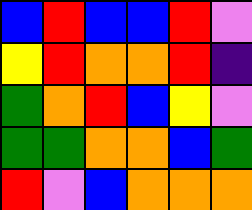[["blue", "red", "blue", "blue", "red", "violet"], ["yellow", "red", "orange", "orange", "red", "indigo"], ["green", "orange", "red", "blue", "yellow", "violet"], ["green", "green", "orange", "orange", "blue", "green"], ["red", "violet", "blue", "orange", "orange", "orange"]]